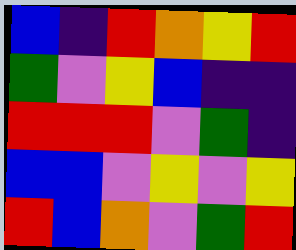[["blue", "indigo", "red", "orange", "yellow", "red"], ["green", "violet", "yellow", "blue", "indigo", "indigo"], ["red", "red", "red", "violet", "green", "indigo"], ["blue", "blue", "violet", "yellow", "violet", "yellow"], ["red", "blue", "orange", "violet", "green", "red"]]